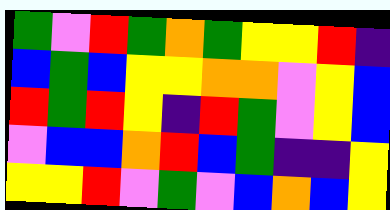[["green", "violet", "red", "green", "orange", "green", "yellow", "yellow", "red", "indigo"], ["blue", "green", "blue", "yellow", "yellow", "orange", "orange", "violet", "yellow", "blue"], ["red", "green", "red", "yellow", "indigo", "red", "green", "violet", "yellow", "blue"], ["violet", "blue", "blue", "orange", "red", "blue", "green", "indigo", "indigo", "yellow"], ["yellow", "yellow", "red", "violet", "green", "violet", "blue", "orange", "blue", "yellow"]]